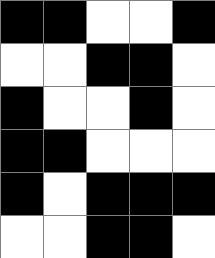[["black", "black", "white", "white", "black"], ["white", "white", "black", "black", "white"], ["black", "white", "white", "black", "white"], ["black", "black", "white", "white", "white"], ["black", "white", "black", "black", "black"], ["white", "white", "black", "black", "white"]]